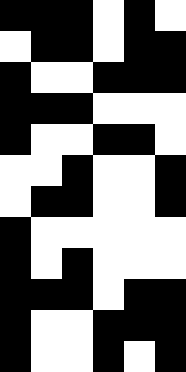[["black", "black", "black", "white", "black", "white"], ["white", "black", "black", "white", "black", "black"], ["black", "white", "white", "black", "black", "black"], ["black", "black", "black", "white", "white", "white"], ["black", "white", "white", "black", "black", "white"], ["white", "white", "black", "white", "white", "black"], ["white", "black", "black", "white", "white", "black"], ["black", "white", "white", "white", "white", "white"], ["black", "white", "black", "white", "white", "white"], ["black", "black", "black", "white", "black", "black"], ["black", "white", "white", "black", "black", "black"], ["black", "white", "white", "black", "white", "black"]]